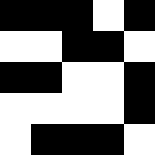[["black", "black", "black", "white", "black"], ["white", "white", "black", "black", "white"], ["black", "black", "white", "white", "black"], ["white", "white", "white", "white", "black"], ["white", "black", "black", "black", "white"]]